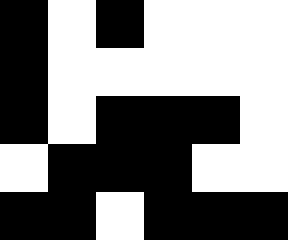[["black", "white", "black", "white", "white", "white"], ["black", "white", "white", "white", "white", "white"], ["black", "white", "black", "black", "black", "white"], ["white", "black", "black", "black", "white", "white"], ["black", "black", "white", "black", "black", "black"]]